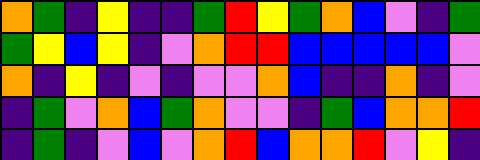[["orange", "green", "indigo", "yellow", "indigo", "indigo", "green", "red", "yellow", "green", "orange", "blue", "violet", "indigo", "green"], ["green", "yellow", "blue", "yellow", "indigo", "violet", "orange", "red", "red", "blue", "blue", "blue", "blue", "blue", "violet"], ["orange", "indigo", "yellow", "indigo", "violet", "indigo", "violet", "violet", "orange", "blue", "indigo", "indigo", "orange", "indigo", "violet"], ["indigo", "green", "violet", "orange", "blue", "green", "orange", "violet", "violet", "indigo", "green", "blue", "orange", "orange", "red"], ["indigo", "green", "indigo", "violet", "blue", "violet", "orange", "red", "blue", "orange", "orange", "red", "violet", "yellow", "indigo"]]